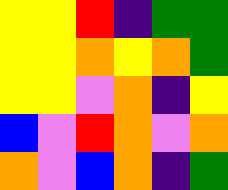[["yellow", "yellow", "red", "indigo", "green", "green"], ["yellow", "yellow", "orange", "yellow", "orange", "green"], ["yellow", "yellow", "violet", "orange", "indigo", "yellow"], ["blue", "violet", "red", "orange", "violet", "orange"], ["orange", "violet", "blue", "orange", "indigo", "green"]]